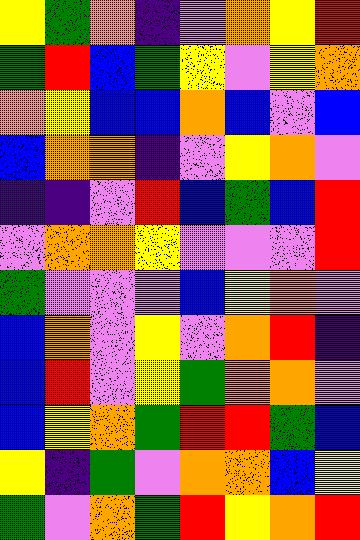[["yellow", "green", "orange", "indigo", "violet", "orange", "yellow", "red"], ["green", "red", "blue", "green", "yellow", "violet", "yellow", "orange"], ["orange", "yellow", "blue", "blue", "orange", "blue", "violet", "blue"], ["blue", "orange", "orange", "indigo", "violet", "yellow", "orange", "violet"], ["indigo", "indigo", "violet", "red", "blue", "green", "blue", "red"], ["violet", "orange", "orange", "yellow", "violet", "violet", "violet", "red"], ["green", "violet", "violet", "violet", "blue", "yellow", "orange", "violet"], ["blue", "orange", "violet", "yellow", "violet", "orange", "red", "indigo"], ["blue", "red", "violet", "yellow", "green", "orange", "orange", "violet"], ["blue", "yellow", "orange", "green", "red", "red", "green", "blue"], ["yellow", "indigo", "green", "violet", "orange", "orange", "blue", "yellow"], ["green", "violet", "orange", "green", "red", "yellow", "orange", "red"]]